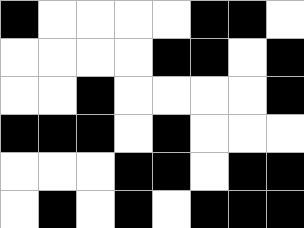[["black", "white", "white", "white", "white", "black", "black", "white"], ["white", "white", "white", "white", "black", "black", "white", "black"], ["white", "white", "black", "white", "white", "white", "white", "black"], ["black", "black", "black", "white", "black", "white", "white", "white"], ["white", "white", "white", "black", "black", "white", "black", "black"], ["white", "black", "white", "black", "white", "black", "black", "black"]]